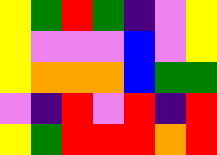[["yellow", "green", "red", "green", "indigo", "violet", "yellow"], ["yellow", "violet", "violet", "violet", "blue", "violet", "yellow"], ["yellow", "orange", "orange", "orange", "blue", "green", "green"], ["violet", "indigo", "red", "violet", "red", "indigo", "red"], ["yellow", "green", "red", "red", "red", "orange", "red"]]